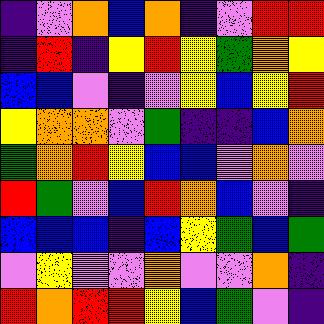[["indigo", "violet", "orange", "blue", "orange", "indigo", "violet", "red", "red"], ["indigo", "red", "indigo", "yellow", "red", "yellow", "green", "orange", "yellow"], ["blue", "blue", "violet", "indigo", "violet", "yellow", "blue", "yellow", "red"], ["yellow", "orange", "orange", "violet", "green", "indigo", "indigo", "blue", "orange"], ["green", "orange", "red", "yellow", "blue", "blue", "violet", "orange", "violet"], ["red", "green", "violet", "blue", "red", "orange", "blue", "violet", "indigo"], ["blue", "blue", "blue", "indigo", "blue", "yellow", "green", "blue", "green"], ["violet", "yellow", "violet", "violet", "orange", "violet", "violet", "orange", "indigo"], ["red", "orange", "red", "red", "yellow", "blue", "green", "violet", "indigo"]]